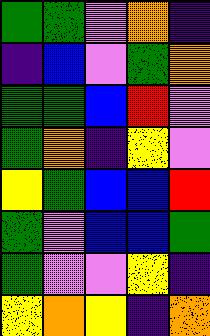[["green", "green", "violet", "orange", "indigo"], ["indigo", "blue", "violet", "green", "orange"], ["green", "green", "blue", "red", "violet"], ["green", "orange", "indigo", "yellow", "violet"], ["yellow", "green", "blue", "blue", "red"], ["green", "violet", "blue", "blue", "green"], ["green", "violet", "violet", "yellow", "indigo"], ["yellow", "orange", "yellow", "indigo", "orange"]]